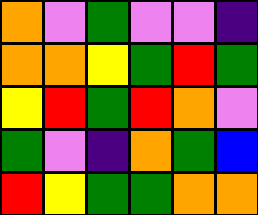[["orange", "violet", "green", "violet", "violet", "indigo"], ["orange", "orange", "yellow", "green", "red", "green"], ["yellow", "red", "green", "red", "orange", "violet"], ["green", "violet", "indigo", "orange", "green", "blue"], ["red", "yellow", "green", "green", "orange", "orange"]]